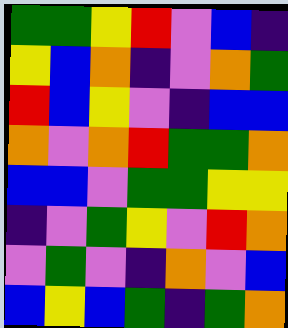[["green", "green", "yellow", "red", "violet", "blue", "indigo"], ["yellow", "blue", "orange", "indigo", "violet", "orange", "green"], ["red", "blue", "yellow", "violet", "indigo", "blue", "blue"], ["orange", "violet", "orange", "red", "green", "green", "orange"], ["blue", "blue", "violet", "green", "green", "yellow", "yellow"], ["indigo", "violet", "green", "yellow", "violet", "red", "orange"], ["violet", "green", "violet", "indigo", "orange", "violet", "blue"], ["blue", "yellow", "blue", "green", "indigo", "green", "orange"]]